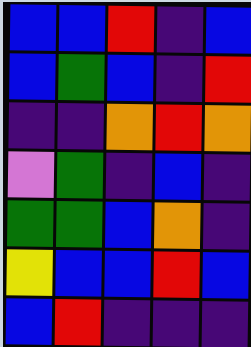[["blue", "blue", "red", "indigo", "blue"], ["blue", "green", "blue", "indigo", "red"], ["indigo", "indigo", "orange", "red", "orange"], ["violet", "green", "indigo", "blue", "indigo"], ["green", "green", "blue", "orange", "indigo"], ["yellow", "blue", "blue", "red", "blue"], ["blue", "red", "indigo", "indigo", "indigo"]]